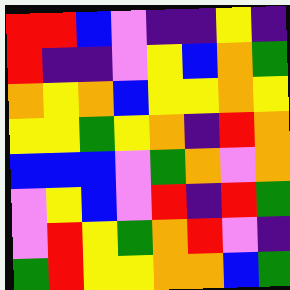[["red", "red", "blue", "violet", "indigo", "indigo", "yellow", "indigo"], ["red", "indigo", "indigo", "violet", "yellow", "blue", "orange", "green"], ["orange", "yellow", "orange", "blue", "yellow", "yellow", "orange", "yellow"], ["yellow", "yellow", "green", "yellow", "orange", "indigo", "red", "orange"], ["blue", "blue", "blue", "violet", "green", "orange", "violet", "orange"], ["violet", "yellow", "blue", "violet", "red", "indigo", "red", "green"], ["violet", "red", "yellow", "green", "orange", "red", "violet", "indigo"], ["green", "red", "yellow", "yellow", "orange", "orange", "blue", "green"]]